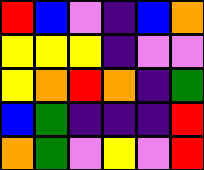[["red", "blue", "violet", "indigo", "blue", "orange"], ["yellow", "yellow", "yellow", "indigo", "violet", "violet"], ["yellow", "orange", "red", "orange", "indigo", "green"], ["blue", "green", "indigo", "indigo", "indigo", "red"], ["orange", "green", "violet", "yellow", "violet", "red"]]